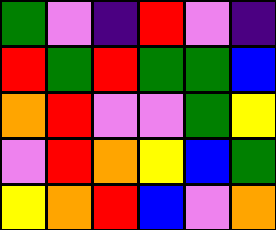[["green", "violet", "indigo", "red", "violet", "indigo"], ["red", "green", "red", "green", "green", "blue"], ["orange", "red", "violet", "violet", "green", "yellow"], ["violet", "red", "orange", "yellow", "blue", "green"], ["yellow", "orange", "red", "blue", "violet", "orange"]]